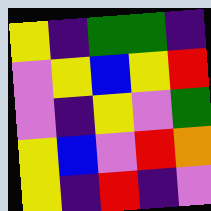[["yellow", "indigo", "green", "green", "indigo"], ["violet", "yellow", "blue", "yellow", "red"], ["violet", "indigo", "yellow", "violet", "green"], ["yellow", "blue", "violet", "red", "orange"], ["yellow", "indigo", "red", "indigo", "violet"]]